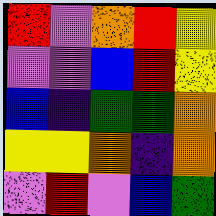[["red", "violet", "orange", "red", "yellow"], ["violet", "violet", "blue", "red", "yellow"], ["blue", "indigo", "green", "green", "orange"], ["yellow", "yellow", "orange", "indigo", "orange"], ["violet", "red", "violet", "blue", "green"]]